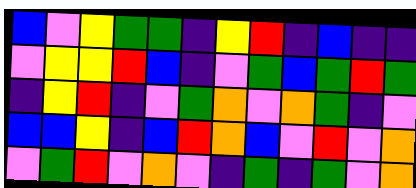[["blue", "violet", "yellow", "green", "green", "indigo", "yellow", "red", "indigo", "blue", "indigo", "indigo"], ["violet", "yellow", "yellow", "red", "blue", "indigo", "violet", "green", "blue", "green", "red", "green"], ["indigo", "yellow", "red", "indigo", "violet", "green", "orange", "violet", "orange", "green", "indigo", "violet"], ["blue", "blue", "yellow", "indigo", "blue", "red", "orange", "blue", "violet", "red", "violet", "orange"], ["violet", "green", "red", "violet", "orange", "violet", "indigo", "green", "indigo", "green", "violet", "orange"]]